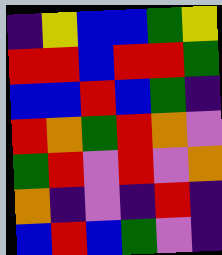[["indigo", "yellow", "blue", "blue", "green", "yellow"], ["red", "red", "blue", "red", "red", "green"], ["blue", "blue", "red", "blue", "green", "indigo"], ["red", "orange", "green", "red", "orange", "violet"], ["green", "red", "violet", "red", "violet", "orange"], ["orange", "indigo", "violet", "indigo", "red", "indigo"], ["blue", "red", "blue", "green", "violet", "indigo"]]